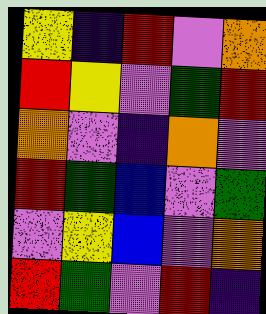[["yellow", "indigo", "red", "violet", "orange"], ["red", "yellow", "violet", "green", "red"], ["orange", "violet", "indigo", "orange", "violet"], ["red", "green", "blue", "violet", "green"], ["violet", "yellow", "blue", "violet", "orange"], ["red", "green", "violet", "red", "indigo"]]